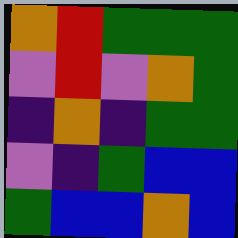[["orange", "red", "green", "green", "green"], ["violet", "red", "violet", "orange", "green"], ["indigo", "orange", "indigo", "green", "green"], ["violet", "indigo", "green", "blue", "blue"], ["green", "blue", "blue", "orange", "blue"]]